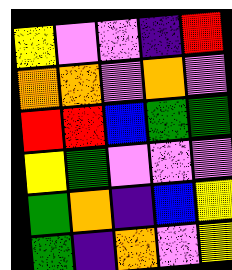[["yellow", "violet", "violet", "indigo", "red"], ["orange", "orange", "violet", "orange", "violet"], ["red", "red", "blue", "green", "green"], ["yellow", "green", "violet", "violet", "violet"], ["green", "orange", "indigo", "blue", "yellow"], ["green", "indigo", "orange", "violet", "yellow"]]